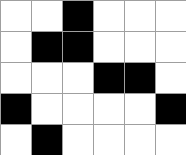[["white", "white", "black", "white", "white", "white"], ["white", "black", "black", "white", "white", "white"], ["white", "white", "white", "black", "black", "white"], ["black", "white", "white", "white", "white", "black"], ["white", "black", "white", "white", "white", "white"]]